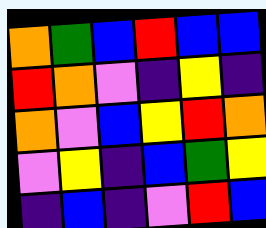[["orange", "green", "blue", "red", "blue", "blue"], ["red", "orange", "violet", "indigo", "yellow", "indigo"], ["orange", "violet", "blue", "yellow", "red", "orange"], ["violet", "yellow", "indigo", "blue", "green", "yellow"], ["indigo", "blue", "indigo", "violet", "red", "blue"]]